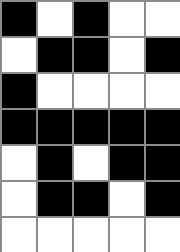[["black", "white", "black", "white", "white"], ["white", "black", "black", "white", "black"], ["black", "white", "white", "white", "white"], ["black", "black", "black", "black", "black"], ["white", "black", "white", "black", "black"], ["white", "black", "black", "white", "black"], ["white", "white", "white", "white", "white"]]